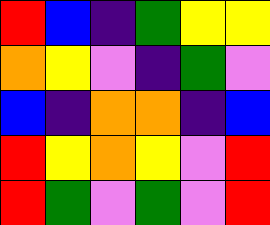[["red", "blue", "indigo", "green", "yellow", "yellow"], ["orange", "yellow", "violet", "indigo", "green", "violet"], ["blue", "indigo", "orange", "orange", "indigo", "blue"], ["red", "yellow", "orange", "yellow", "violet", "red"], ["red", "green", "violet", "green", "violet", "red"]]